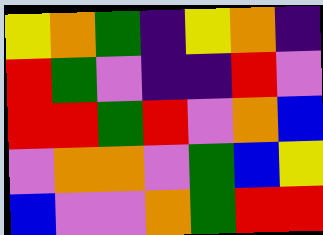[["yellow", "orange", "green", "indigo", "yellow", "orange", "indigo"], ["red", "green", "violet", "indigo", "indigo", "red", "violet"], ["red", "red", "green", "red", "violet", "orange", "blue"], ["violet", "orange", "orange", "violet", "green", "blue", "yellow"], ["blue", "violet", "violet", "orange", "green", "red", "red"]]